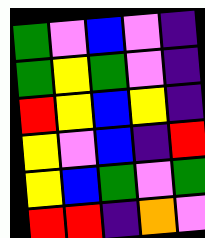[["green", "violet", "blue", "violet", "indigo"], ["green", "yellow", "green", "violet", "indigo"], ["red", "yellow", "blue", "yellow", "indigo"], ["yellow", "violet", "blue", "indigo", "red"], ["yellow", "blue", "green", "violet", "green"], ["red", "red", "indigo", "orange", "violet"]]